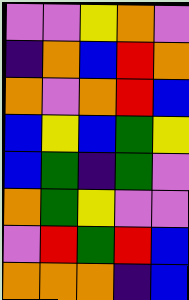[["violet", "violet", "yellow", "orange", "violet"], ["indigo", "orange", "blue", "red", "orange"], ["orange", "violet", "orange", "red", "blue"], ["blue", "yellow", "blue", "green", "yellow"], ["blue", "green", "indigo", "green", "violet"], ["orange", "green", "yellow", "violet", "violet"], ["violet", "red", "green", "red", "blue"], ["orange", "orange", "orange", "indigo", "blue"]]